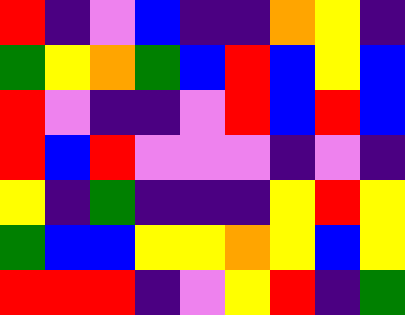[["red", "indigo", "violet", "blue", "indigo", "indigo", "orange", "yellow", "indigo"], ["green", "yellow", "orange", "green", "blue", "red", "blue", "yellow", "blue"], ["red", "violet", "indigo", "indigo", "violet", "red", "blue", "red", "blue"], ["red", "blue", "red", "violet", "violet", "violet", "indigo", "violet", "indigo"], ["yellow", "indigo", "green", "indigo", "indigo", "indigo", "yellow", "red", "yellow"], ["green", "blue", "blue", "yellow", "yellow", "orange", "yellow", "blue", "yellow"], ["red", "red", "red", "indigo", "violet", "yellow", "red", "indigo", "green"]]